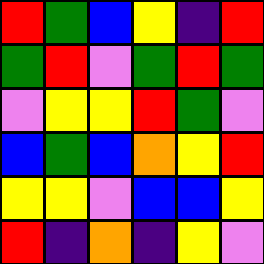[["red", "green", "blue", "yellow", "indigo", "red"], ["green", "red", "violet", "green", "red", "green"], ["violet", "yellow", "yellow", "red", "green", "violet"], ["blue", "green", "blue", "orange", "yellow", "red"], ["yellow", "yellow", "violet", "blue", "blue", "yellow"], ["red", "indigo", "orange", "indigo", "yellow", "violet"]]